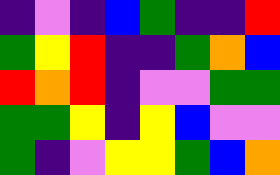[["indigo", "violet", "indigo", "blue", "green", "indigo", "indigo", "red"], ["green", "yellow", "red", "indigo", "indigo", "green", "orange", "blue"], ["red", "orange", "red", "indigo", "violet", "violet", "green", "green"], ["green", "green", "yellow", "indigo", "yellow", "blue", "violet", "violet"], ["green", "indigo", "violet", "yellow", "yellow", "green", "blue", "orange"]]